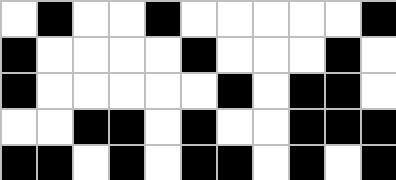[["white", "black", "white", "white", "black", "white", "white", "white", "white", "white", "black"], ["black", "white", "white", "white", "white", "black", "white", "white", "white", "black", "white"], ["black", "white", "white", "white", "white", "white", "black", "white", "black", "black", "white"], ["white", "white", "black", "black", "white", "black", "white", "white", "black", "black", "black"], ["black", "black", "white", "black", "white", "black", "black", "white", "black", "white", "black"]]